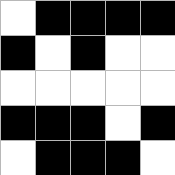[["white", "black", "black", "black", "black"], ["black", "white", "black", "white", "white"], ["white", "white", "white", "white", "white"], ["black", "black", "black", "white", "black"], ["white", "black", "black", "black", "white"]]